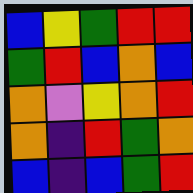[["blue", "yellow", "green", "red", "red"], ["green", "red", "blue", "orange", "blue"], ["orange", "violet", "yellow", "orange", "red"], ["orange", "indigo", "red", "green", "orange"], ["blue", "indigo", "blue", "green", "red"]]